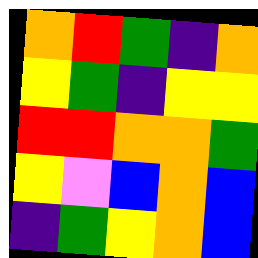[["orange", "red", "green", "indigo", "orange"], ["yellow", "green", "indigo", "yellow", "yellow"], ["red", "red", "orange", "orange", "green"], ["yellow", "violet", "blue", "orange", "blue"], ["indigo", "green", "yellow", "orange", "blue"]]